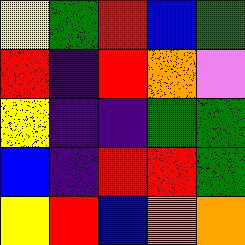[["yellow", "green", "red", "blue", "green"], ["red", "indigo", "red", "orange", "violet"], ["yellow", "indigo", "indigo", "green", "green"], ["blue", "indigo", "red", "red", "green"], ["yellow", "red", "blue", "orange", "orange"]]